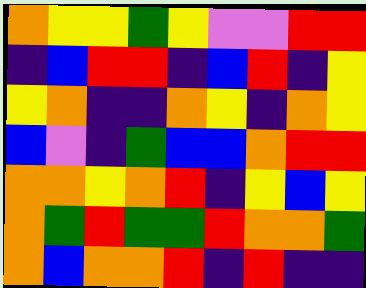[["orange", "yellow", "yellow", "green", "yellow", "violet", "violet", "red", "red"], ["indigo", "blue", "red", "red", "indigo", "blue", "red", "indigo", "yellow"], ["yellow", "orange", "indigo", "indigo", "orange", "yellow", "indigo", "orange", "yellow"], ["blue", "violet", "indigo", "green", "blue", "blue", "orange", "red", "red"], ["orange", "orange", "yellow", "orange", "red", "indigo", "yellow", "blue", "yellow"], ["orange", "green", "red", "green", "green", "red", "orange", "orange", "green"], ["orange", "blue", "orange", "orange", "red", "indigo", "red", "indigo", "indigo"]]